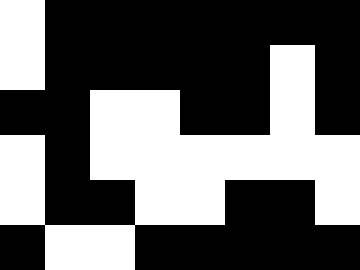[["white", "black", "black", "black", "black", "black", "black", "black"], ["white", "black", "black", "black", "black", "black", "white", "black"], ["black", "black", "white", "white", "black", "black", "white", "black"], ["white", "black", "white", "white", "white", "white", "white", "white"], ["white", "black", "black", "white", "white", "black", "black", "white"], ["black", "white", "white", "black", "black", "black", "black", "black"]]